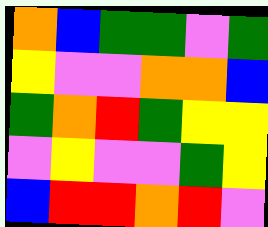[["orange", "blue", "green", "green", "violet", "green"], ["yellow", "violet", "violet", "orange", "orange", "blue"], ["green", "orange", "red", "green", "yellow", "yellow"], ["violet", "yellow", "violet", "violet", "green", "yellow"], ["blue", "red", "red", "orange", "red", "violet"]]